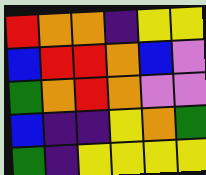[["red", "orange", "orange", "indigo", "yellow", "yellow"], ["blue", "red", "red", "orange", "blue", "violet"], ["green", "orange", "red", "orange", "violet", "violet"], ["blue", "indigo", "indigo", "yellow", "orange", "green"], ["green", "indigo", "yellow", "yellow", "yellow", "yellow"]]